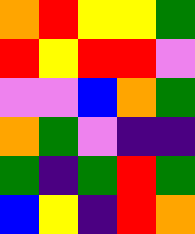[["orange", "red", "yellow", "yellow", "green"], ["red", "yellow", "red", "red", "violet"], ["violet", "violet", "blue", "orange", "green"], ["orange", "green", "violet", "indigo", "indigo"], ["green", "indigo", "green", "red", "green"], ["blue", "yellow", "indigo", "red", "orange"]]